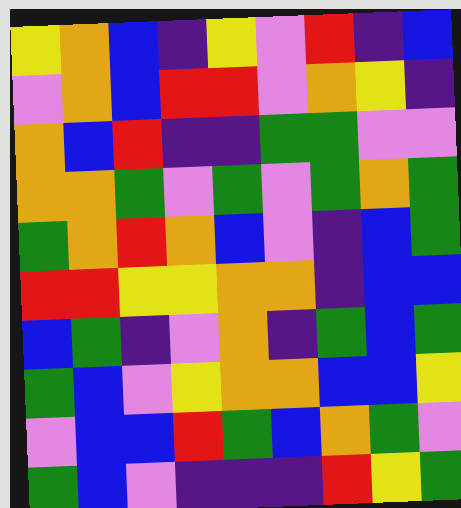[["yellow", "orange", "blue", "indigo", "yellow", "violet", "red", "indigo", "blue"], ["violet", "orange", "blue", "red", "red", "violet", "orange", "yellow", "indigo"], ["orange", "blue", "red", "indigo", "indigo", "green", "green", "violet", "violet"], ["orange", "orange", "green", "violet", "green", "violet", "green", "orange", "green"], ["green", "orange", "red", "orange", "blue", "violet", "indigo", "blue", "green"], ["red", "red", "yellow", "yellow", "orange", "orange", "indigo", "blue", "blue"], ["blue", "green", "indigo", "violet", "orange", "indigo", "green", "blue", "green"], ["green", "blue", "violet", "yellow", "orange", "orange", "blue", "blue", "yellow"], ["violet", "blue", "blue", "red", "green", "blue", "orange", "green", "violet"], ["green", "blue", "violet", "indigo", "indigo", "indigo", "red", "yellow", "green"]]